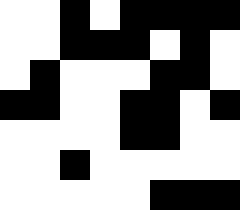[["white", "white", "black", "white", "black", "black", "black", "black"], ["white", "white", "black", "black", "black", "white", "black", "white"], ["white", "black", "white", "white", "white", "black", "black", "white"], ["black", "black", "white", "white", "black", "black", "white", "black"], ["white", "white", "white", "white", "black", "black", "white", "white"], ["white", "white", "black", "white", "white", "white", "white", "white"], ["white", "white", "white", "white", "white", "black", "black", "black"]]